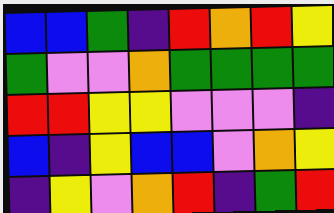[["blue", "blue", "green", "indigo", "red", "orange", "red", "yellow"], ["green", "violet", "violet", "orange", "green", "green", "green", "green"], ["red", "red", "yellow", "yellow", "violet", "violet", "violet", "indigo"], ["blue", "indigo", "yellow", "blue", "blue", "violet", "orange", "yellow"], ["indigo", "yellow", "violet", "orange", "red", "indigo", "green", "red"]]